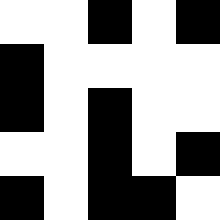[["white", "white", "black", "white", "black"], ["black", "white", "white", "white", "white"], ["black", "white", "black", "white", "white"], ["white", "white", "black", "white", "black"], ["black", "white", "black", "black", "white"]]